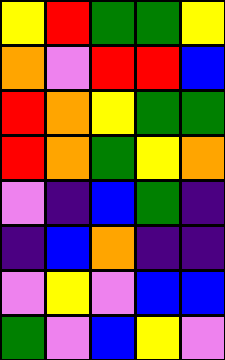[["yellow", "red", "green", "green", "yellow"], ["orange", "violet", "red", "red", "blue"], ["red", "orange", "yellow", "green", "green"], ["red", "orange", "green", "yellow", "orange"], ["violet", "indigo", "blue", "green", "indigo"], ["indigo", "blue", "orange", "indigo", "indigo"], ["violet", "yellow", "violet", "blue", "blue"], ["green", "violet", "blue", "yellow", "violet"]]